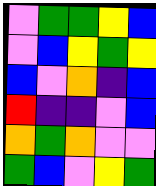[["violet", "green", "green", "yellow", "blue"], ["violet", "blue", "yellow", "green", "yellow"], ["blue", "violet", "orange", "indigo", "blue"], ["red", "indigo", "indigo", "violet", "blue"], ["orange", "green", "orange", "violet", "violet"], ["green", "blue", "violet", "yellow", "green"]]